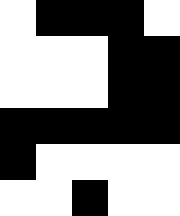[["white", "black", "black", "black", "white"], ["white", "white", "white", "black", "black"], ["white", "white", "white", "black", "black"], ["black", "black", "black", "black", "black"], ["black", "white", "white", "white", "white"], ["white", "white", "black", "white", "white"]]